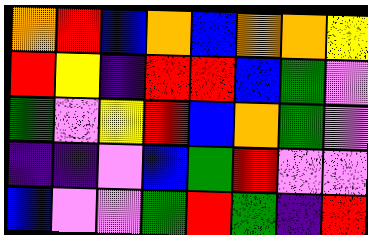[["orange", "red", "blue", "orange", "blue", "orange", "orange", "yellow"], ["red", "yellow", "indigo", "red", "red", "blue", "green", "violet"], ["green", "violet", "yellow", "red", "blue", "orange", "green", "violet"], ["indigo", "indigo", "violet", "blue", "green", "red", "violet", "violet"], ["blue", "violet", "violet", "green", "red", "green", "indigo", "red"]]